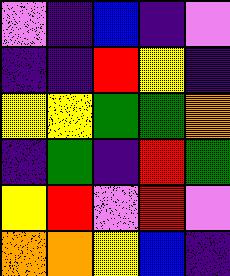[["violet", "indigo", "blue", "indigo", "violet"], ["indigo", "indigo", "red", "yellow", "indigo"], ["yellow", "yellow", "green", "green", "orange"], ["indigo", "green", "indigo", "red", "green"], ["yellow", "red", "violet", "red", "violet"], ["orange", "orange", "yellow", "blue", "indigo"]]